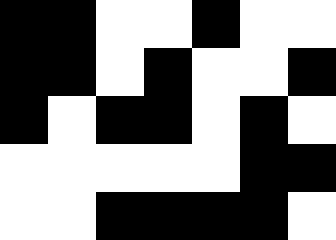[["black", "black", "white", "white", "black", "white", "white"], ["black", "black", "white", "black", "white", "white", "black"], ["black", "white", "black", "black", "white", "black", "white"], ["white", "white", "white", "white", "white", "black", "black"], ["white", "white", "black", "black", "black", "black", "white"]]